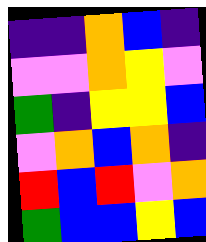[["indigo", "indigo", "orange", "blue", "indigo"], ["violet", "violet", "orange", "yellow", "violet"], ["green", "indigo", "yellow", "yellow", "blue"], ["violet", "orange", "blue", "orange", "indigo"], ["red", "blue", "red", "violet", "orange"], ["green", "blue", "blue", "yellow", "blue"]]